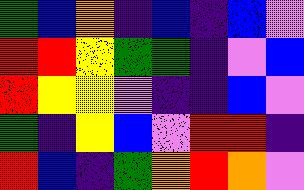[["green", "blue", "orange", "indigo", "blue", "indigo", "blue", "violet"], ["red", "red", "yellow", "green", "green", "indigo", "violet", "blue"], ["red", "yellow", "yellow", "violet", "indigo", "indigo", "blue", "violet"], ["green", "indigo", "yellow", "blue", "violet", "red", "red", "indigo"], ["red", "blue", "indigo", "green", "orange", "red", "orange", "violet"]]